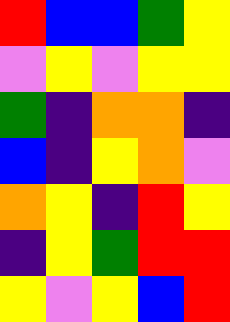[["red", "blue", "blue", "green", "yellow"], ["violet", "yellow", "violet", "yellow", "yellow"], ["green", "indigo", "orange", "orange", "indigo"], ["blue", "indigo", "yellow", "orange", "violet"], ["orange", "yellow", "indigo", "red", "yellow"], ["indigo", "yellow", "green", "red", "red"], ["yellow", "violet", "yellow", "blue", "red"]]